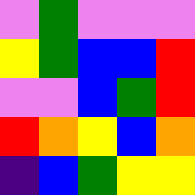[["violet", "green", "violet", "violet", "violet"], ["yellow", "green", "blue", "blue", "red"], ["violet", "violet", "blue", "green", "red"], ["red", "orange", "yellow", "blue", "orange"], ["indigo", "blue", "green", "yellow", "yellow"]]